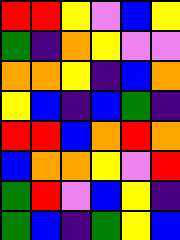[["red", "red", "yellow", "violet", "blue", "yellow"], ["green", "indigo", "orange", "yellow", "violet", "violet"], ["orange", "orange", "yellow", "indigo", "blue", "orange"], ["yellow", "blue", "indigo", "blue", "green", "indigo"], ["red", "red", "blue", "orange", "red", "orange"], ["blue", "orange", "orange", "yellow", "violet", "red"], ["green", "red", "violet", "blue", "yellow", "indigo"], ["green", "blue", "indigo", "green", "yellow", "blue"]]